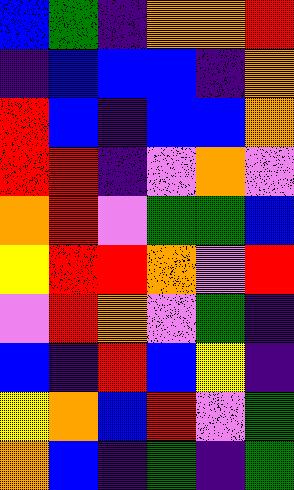[["blue", "green", "indigo", "orange", "orange", "red"], ["indigo", "blue", "blue", "blue", "indigo", "orange"], ["red", "blue", "indigo", "blue", "blue", "orange"], ["red", "red", "indigo", "violet", "orange", "violet"], ["orange", "red", "violet", "green", "green", "blue"], ["yellow", "red", "red", "orange", "violet", "red"], ["violet", "red", "orange", "violet", "green", "indigo"], ["blue", "indigo", "red", "blue", "yellow", "indigo"], ["yellow", "orange", "blue", "red", "violet", "green"], ["orange", "blue", "indigo", "green", "indigo", "green"]]